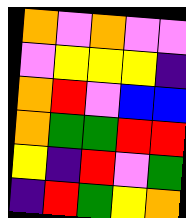[["orange", "violet", "orange", "violet", "violet"], ["violet", "yellow", "yellow", "yellow", "indigo"], ["orange", "red", "violet", "blue", "blue"], ["orange", "green", "green", "red", "red"], ["yellow", "indigo", "red", "violet", "green"], ["indigo", "red", "green", "yellow", "orange"]]